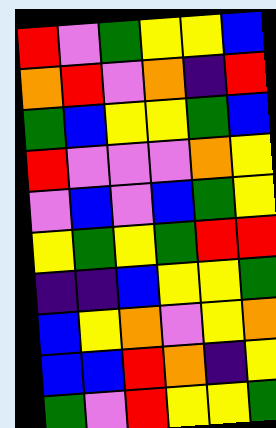[["red", "violet", "green", "yellow", "yellow", "blue"], ["orange", "red", "violet", "orange", "indigo", "red"], ["green", "blue", "yellow", "yellow", "green", "blue"], ["red", "violet", "violet", "violet", "orange", "yellow"], ["violet", "blue", "violet", "blue", "green", "yellow"], ["yellow", "green", "yellow", "green", "red", "red"], ["indigo", "indigo", "blue", "yellow", "yellow", "green"], ["blue", "yellow", "orange", "violet", "yellow", "orange"], ["blue", "blue", "red", "orange", "indigo", "yellow"], ["green", "violet", "red", "yellow", "yellow", "green"]]